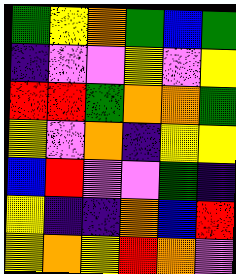[["green", "yellow", "orange", "green", "blue", "green"], ["indigo", "violet", "violet", "yellow", "violet", "yellow"], ["red", "red", "green", "orange", "orange", "green"], ["yellow", "violet", "orange", "indigo", "yellow", "yellow"], ["blue", "red", "violet", "violet", "green", "indigo"], ["yellow", "indigo", "indigo", "orange", "blue", "red"], ["yellow", "orange", "yellow", "red", "orange", "violet"]]